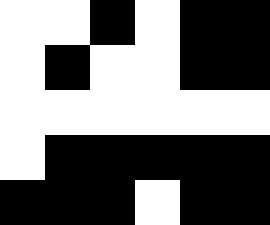[["white", "white", "black", "white", "black", "black"], ["white", "black", "white", "white", "black", "black"], ["white", "white", "white", "white", "white", "white"], ["white", "black", "black", "black", "black", "black"], ["black", "black", "black", "white", "black", "black"]]